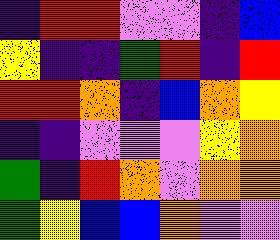[["indigo", "red", "red", "violet", "violet", "indigo", "blue"], ["yellow", "indigo", "indigo", "green", "red", "indigo", "red"], ["red", "red", "orange", "indigo", "blue", "orange", "yellow"], ["indigo", "indigo", "violet", "violet", "violet", "yellow", "orange"], ["green", "indigo", "red", "orange", "violet", "orange", "orange"], ["green", "yellow", "blue", "blue", "orange", "violet", "violet"]]